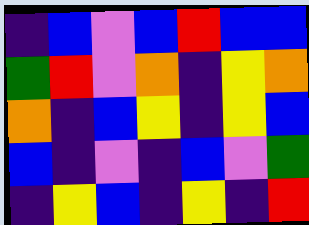[["indigo", "blue", "violet", "blue", "red", "blue", "blue"], ["green", "red", "violet", "orange", "indigo", "yellow", "orange"], ["orange", "indigo", "blue", "yellow", "indigo", "yellow", "blue"], ["blue", "indigo", "violet", "indigo", "blue", "violet", "green"], ["indigo", "yellow", "blue", "indigo", "yellow", "indigo", "red"]]